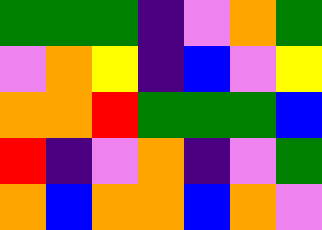[["green", "green", "green", "indigo", "violet", "orange", "green"], ["violet", "orange", "yellow", "indigo", "blue", "violet", "yellow"], ["orange", "orange", "red", "green", "green", "green", "blue"], ["red", "indigo", "violet", "orange", "indigo", "violet", "green"], ["orange", "blue", "orange", "orange", "blue", "orange", "violet"]]